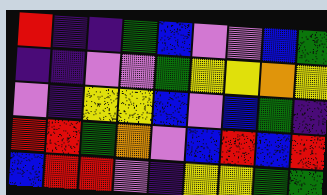[["red", "indigo", "indigo", "green", "blue", "violet", "violet", "blue", "green"], ["indigo", "indigo", "violet", "violet", "green", "yellow", "yellow", "orange", "yellow"], ["violet", "indigo", "yellow", "yellow", "blue", "violet", "blue", "green", "indigo"], ["red", "red", "green", "orange", "violet", "blue", "red", "blue", "red"], ["blue", "red", "red", "violet", "indigo", "yellow", "yellow", "green", "green"]]